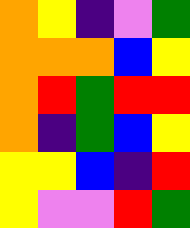[["orange", "yellow", "indigo", "violet", "green"], ["orange", "orange", "orange", "blue", "yellow"], ["orange", "red", "green", "red", "red"], ["orange", "indigo", "green", "blue", "yellow"], ["yellow", "yellow", "blue", "indigo", "red"], ["yellow", "violet", "violet", "red", "green"]]